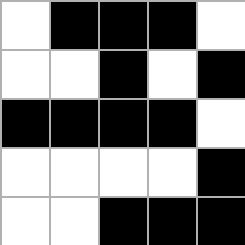[["white", "black", "black", "black", "white"], ["white", "white", "black", "white", "black"], ["black", "black", "black", "black", "white"], ["white", "white", "white", "white", "black"], ["white", "white", "black", "black", "black"]]